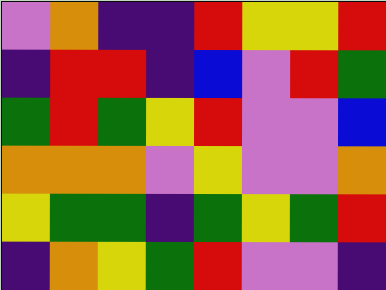[["violet", "orange", "indigo", "indigo", "red", "yellow", "yellow", "red"], ["indigo", "red", "red", "indigo", "blue", "violet", "red", "green"], ["green", "red", "green", "yellow", "red", "violet", "violet", "blue"], ["orange", "orange", "orange", "violet", "yellow", "violet", "violet", "orange"], ["yellow", "green", "green", "indigo", "green", "yellow", "green", "red"], ["indigo", "orange", "yellow", "green", "red", "violet", "violet", "indigo"]]